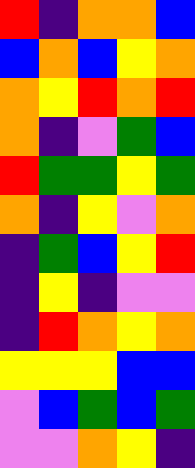[["red", "indigo", "orange", "orange", "blue"], ["blue", "orange", "blue", "yellow", "orange"], ["orange", "yellow", "red", "orange", "red"], ["orange", "indigo", "violet", "green", "blue"], ["red", "green", "green", "yellow", "green"], ["orange", "indigo", "yellow", "violet", "orange"], ["indigo", "green", "blue", "yellow", "red"], ["indigo", "yellow", "indigo", "violet", "violet"], ["indigo", "red", "orange", "yellow", "orange"], ["yellow", "yellow", "yellow", "blue", "blue"], ["violet", "blue", "green", "blue", "green"], ["violet", "violet", "orange", "yellow", "indigo"]]